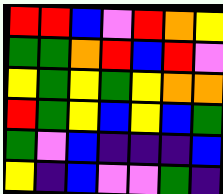[["red", "red", "blue", "violet", "red", "orange", "yellow"], ["green", "green", "orange", "red", "blue", "red", "violet"], ["yellow", "green", "yellow", "green", "yellow", "orange", "orange"], ["red", "green", "yellow", "blue", "yellow", "blue", "green"], ["green", "violet", "blue", "indigo", "indigo", "indigo", "blue"], ["yellow", "indigo", "blue", "violet", "violet", "green", "indigo"]]